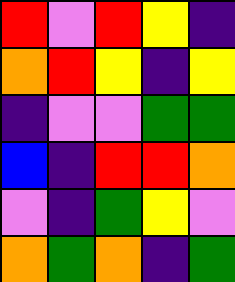[["red", "violet", "red", "yellow", "indigo"], ["orange", "red", "yellow", "indigo", "yellow"], ["indigo", "violet", "violet", "green", "green"], ["blue", "indigo", "red", "red", "orange"], ["violet", "indigo", "green", "yellow", "violet"], ["orange", "green", "orange", "indigo", "green"]]